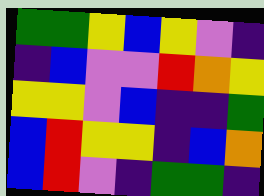[["green", "green", "yellow", "blue", "yellow", "violet", "indigo"], ["indigo", "blue", "violet", "violet", "red", "orange", "yellow"], ["yellow", "yellow", "violet", "blue", "indigo", "indigo", "green"], ["blue", "red", "yellow", "yellow", "indigo", "blue", "orange"], ["blue", "red", "violet", "indigo", "green", "green", "indigo"]]